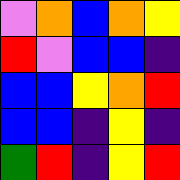[["violet", "orange", "blue", "orange", "yellow"], ["red", "violet", "blue", "blue", "indigo"], ["blue", "blue", "yellow", "orange", "red"], ["blue", "blue", "indigo", "yellow", "indigo"], ["green", "red", "indigo", "yellow", "red"]]